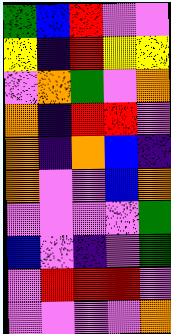[["green", "blue", "red", "violet", "violet"], ["yellow", "indigo", "red", "yellow", "yellow"], ["violet", "orange", "green", "violet", "orange"], ["orange", "indigo", "red", "red", "violet"], ["orange", "indigo", "orange", "blue", "indigo"], ["orange", "violet", "violet", "blue", "orange"], ["violet", "violet", "violet", "violet", "green"], ["blue", "violet", "indigo", "violet", "green"], ["violet", "red", "red", "red", "violet"], ["violet", "violet", "violet", "violet", "orange"]]